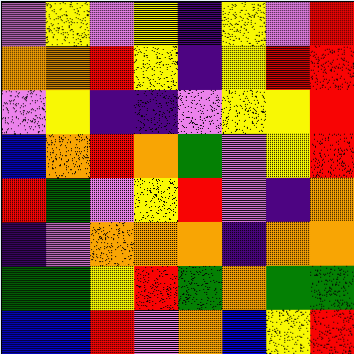[["violet", "yellow", "violet", "yellow", "indigo", "yellow", "violet", "red"], ["orange", "orange", "red", "yellow", "indigo", "yellow", "red", "red"], ["violet", "yellow", "indigo", "indigo", "violet", "yellow", "yellow", "red"], ["blue", "orange", "red", "orange", "green", "violet", "yellow", "red"], ["red", "green", "violet", "yellow", "red", "violet", "indigo", "orange"], ["indigo", "violet", "orange", "orange", "orange", "indigo", "orange", "orange"], ["green", "green", "yellow", "red", "green", "orange", "green", "green"], ["blue", "blue", "red", "violet", "orange", "blue", "yellow", "red"]]